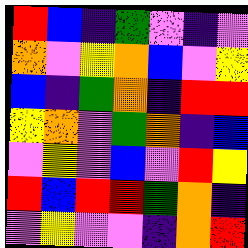[["red", "blue", "indigo", "green", "violet", "indigo", "violet"], ["orange", "violet", "yellow", "orange", "blue", "violet", "yellow"], ["blue", "indigo", "green", "orange", "indigo", "red", "red"], ["yellow", "orange", "violet", "green", "orange", "indigo", "blue"], ["violet", "yellow", "violet", "blue", "violet", "red", "yellow"], ["red", "blue", "red", "red", "green", "orange", "indigo"], ["violet", "yellow", "violet", "violet", "indigo", "orange", "red"]]